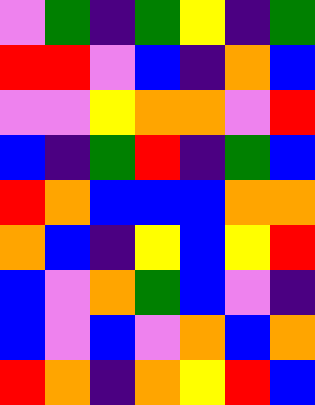[["violet", "green", "indigo", "green", "yellow", "indigo", "green"], ["red", "red", "violet", "blue", "indigo", "orange", "blue"], ["violet", "violet", "yellow", "orange", "orange", "violet", "red"], ["blue", "indigo", "green", "red", "indigo", "green", "blue"], ["red", "orange", "blue", "blue", "blue", "orange", "orange"], ["orange", "blue", "indigo", "yellow", "blue", "yellow", "red"], ["blue", "violet", "orange", "green", "blue", "violet", "indigo"], ["blue", "violet", "blue", "violet", "orange", "blue", "orange"], ["red", "orange", "indigo", "orange", "yellow", "red", "blue"]]